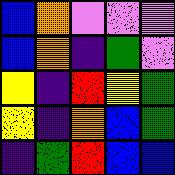[["blue", "orange", "violet", "violet", "violet"], ["blue", "orange", "indigo", "green", "violet"], ["yellow", "indigo", "red", "yellow", "green"], ["yellow", "indigo", "orange", "blue", "green"], ["indigo", "green", "red", "blue", "blue"]]